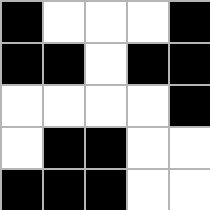[["black", "white", "white", "white", "black"], ["black", "black", "white", "black", "black"], ["white", "white", "white", "white", "black"], ["white", "black", "black", "white", "white"], ["black", "black", "black", "white", "white"]]